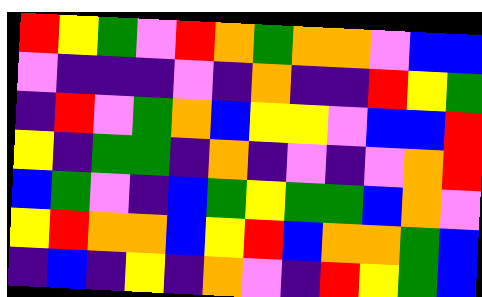[["red", "yellow", "green", "violet", "red", "orange", "green", "orange", "orange", "violet", "blue", "blue"], ["violet", "indigo", "indigo", "indigo", "violet", "indigo", "orange", "indigo", "indigo", "red", "yellow", "green"], ["indigo", "red", "violet", "green", "orange", "blue", "yellow", "yellow", "violet", "blue", "blue", "red"], ["yellow", "indigo", "green", "green", "indigo", "orange", "indigo", "violet", "indigo", "violet", "orange", "red"], ["blue", "green", "violet", "indigo", "blue", "green", "yellow", "green", "green", "blue", "orange", "violet"], ["yellow", "red", "orange", "orange", "blue", "yellow", "red", "blue", "orange", "orange", "green", "blue"], ["indigo", "blue", "indigo", "yellow", "indigo", "orange", "violet", "indigo", "red", "yellow", "green", "blue"]]